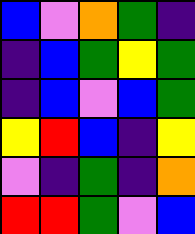[["blue", "violet", "orange", "green", "indigo"], ["indigo", "blue", "green", "yellow", "green"], ["indigo", "blue", "violet", "blue", "green"], ["yellow", "red", "blue", "indigo", "yellow"], ["violet", "indigo", "green", "indigo", "orange"], ["red", "red", "green", "violet", "blue"]]